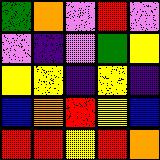[["green", "orange", "violet", "red", "violet"], ["violet", "indigo", "violet", "green", "yellow"], ["yellow", "yellow", "indigo", "yellow", "indigo"], ["blue", "orange", "red", "yellow", "blue"], ["red", "red", "yellow", "red", "orange"]]